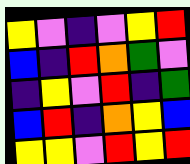[["yellow", "violet", "indigo", "violet", "yellow", "red"], ["blue", "indigo", "red", "orange", "green", "violet"], ["indigo", "yellow", "violet", "red", "indigo", "green"], ["blue", "red", "indigo", "orange", "yellow", "blue"], ["yellow", "yellow", "violet", "red", "yellow", "red"]]